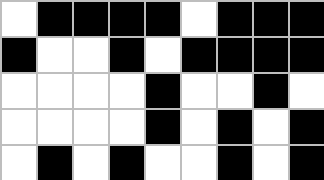[["white", "black", "black", "black", "black", "white", "black", "black", "black"], ["black", "white", "white", "black", "white", "black", "black", "black", "black"], ["white", "white", "white", "white", "black", "white", "white", "black", "white"], ["white", "white", "white", "white", "black", "white", "black", "white", "black"], ["white", "black", "white", "black", "white", "white", "black", "white", "black"]]